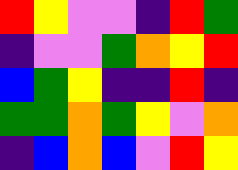[["red", "yellow", "violet", "violet", "indigo", "red", "green"], ["indigo", "violet", "violet", "green", "orange", "yellow", "red"], ["blue", "green", "yellow", "indigo", "indigo", "red", "indigo"], ["green", "green", "orange", "green", "yellow", "violet", "orange"], ["indigo", "blue", "orange", "blue", "violet", "red", "yellow"]]